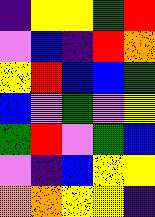[["indigo", "yellow", "yellow", "green", "red"], ["violet", "blue", "indigo", "red", "orange"], ["yellow", "red", "blue", "blue", "green"], ["blue", "violet", "green", "violet", "yellow"], ["green", "red", "violet", "green", "blue"], ["violet", "indigo", "blue", "yellow", "yellow"], ["orange", "orange", "yellow", "yellow", "indigo"]]